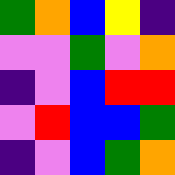[["green", "orange", "blue", "yellow", "indigo"], ["violet", "violet", "green", "violet", "orange"], ["indigo", "violet", "blue", "red", "red"], ["violet", "red", "blue", "blue", "green"], ["indigo", "violet", "blue", "green", "orange"]]